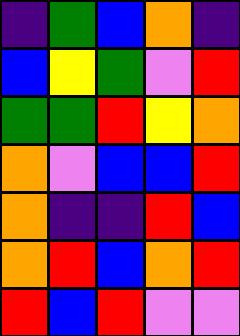[["indigo", "green", "blue", "orange", "indigo"], ["blue", "yellow", "green", "violet", "red"], ["green", "green", "red", "yellow", "orange"], ["orange", "violet", "blue", "blue", "red"], ["orange", "indigo", "indigo", "red", "blue"], ["orange", "red", "blue", "orange", "red"], ["red", "blue", "red", "violet", "violet"]]